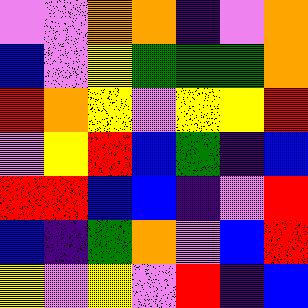[["violet", "violet", "orange", "orange", "indigo", "violet", "orange"], ["blue", "violet", "yellow", "green", "green", "green", "orange"], ["red", "orange", "yellow", "violet", "yellow", "yellow", "red"], ["violet", "yellow", "red", "blue", "green", "indigo", "blue"], ["red", "red", "blue", "blue", "indigo", "violet", "red"], ["blue", "indigo", "green", "orange", "violet", "blue", "red"], ["yellow", "violet", "yellow", "violet", "red", "indigo", "blue"]]